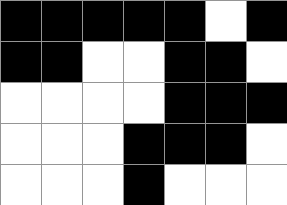[["black", "black", "black", "black", "black", "white", "black"], ["black", "black", "white", "white", "black", "black", "white"], ["white", "white", "white", "white", "black", "black", "black"], ["white", "white", "white", "black", "black", "black", "white"], ["white", "white", "white", "black", "white", "white", "white"]]